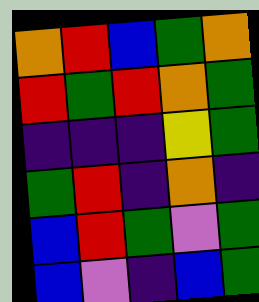[["orange", "red", "blue", "green", "orange"], ["red", "green", "red", "orange", "green"], ["indigo", "indigo", "indigo", "yellow", "green"], ["green", "red", "indigo", "orange", "indigo"], ["blue", "red", "green", "violet", "green"], ["blue", "violet", "indigo", "blue", "green"]]